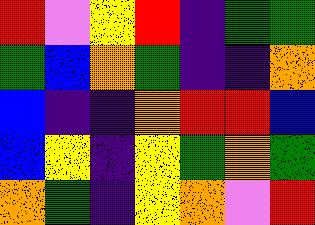[["red", "violet", "yellow", "red", "indigo", "green", "green"], ["green", "blue", "orange", "green", "indigo", "indigo", "orange"], ["blue", "indigo", "indigo", "orange", "red", "red", "blue"], ["blue", "yellow", "indigo", "yellow", "green", "orange", "green"], ["orange", "green", "indigo", "yellow", "orange", "violet", "red"]]